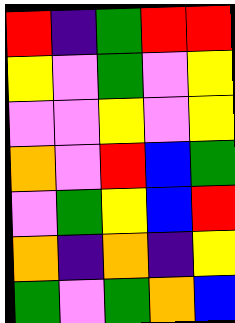[["red", "indigo", "green", "red", "red"], ["yellow", "violet", "green", "violet", "yellow"], ["violet", "violet", "yellow", "violet", "yellow"], ["orange", "violet", "red", "blue", "green"], ["violet", "green", "yellow", "blue", "red"], ["orange", "indigo", "orange", "indigo", "yellow"], ["green", "violet", "green", "orange", "blue"]]